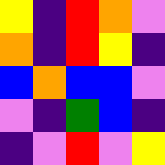[["yellow", "indigo", "red", "orange", "violet"], ["orange", "indigo", "red", "yellow", "indigo"], ["blue", "orange", "blue", "blue", "violet"], ["violet", "indigo", "green", "blue", "indigo"], ["indigo", "violet", "red", "violet", "yellow"]]